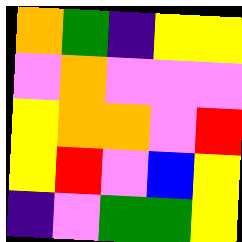[["orange", "green", "indigo", "yellow", "yellow"], ["violet", "orange", "violet", "violet", "violet"], ["yellow", "orange", "orange", "violet", "red"], ["yellow", "red", "violet", "blue", "yellow"], ["indigo", "violet", "green", "green", "yellow"]]